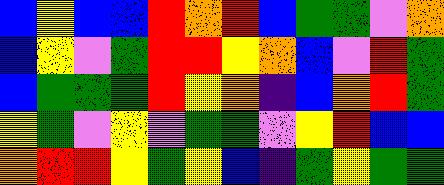[["blue", "yellow", "blue", "blue", "red", "orange", "red", "blue", "green", "green", "violet", "orange"], ["blue", "yellow", "violet", "green", "red", "red", "yellow", "orange", "blue", "violet", "red", "green"], ["blue", "green", "green", "green", "red", "yellow", "orange", "indigo", "blue", "orange", "red", "green"], ["yellow", "green", "violet", "yellow", "violet", "green", "green", "violet", "yellow", "red", "blue", "blue"], ["orange", "red", "red", "yellow", "green", "yellow", "blue", "indigo", "green", "yellow", "green", "green"]]